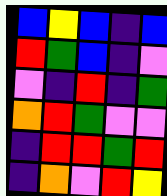[["blue", "yellow", "blue", "indigo", "blue"], ["red", "green", "blue", "indigo", "violet"], ["violet", "indigo", "red", "indigo", "green"], ["orange", "red", "green", "violet", "violet"], ["indigo", "red", "red", "green", "red"], ["indigo", "orange", "violet", "red", "yellow"]]